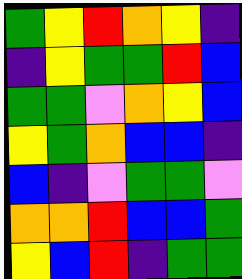[["green", "yellow", "red", "orange", "yellow", "indigo"], ["indigo", "yellow", "green", "green", "red", "blue"], ["green", "green", "violet", "orange", "yellow", "blue"], ["yellow", "green", "orange", "blue", "blue", "indigo"], ["blue", "indigo", "violet", "green", "green", "violet"], ["orange", "orange", "red", "blue", "blue", "green"], ["yellow", "blue", "red", "indigo", "green", "green"]]